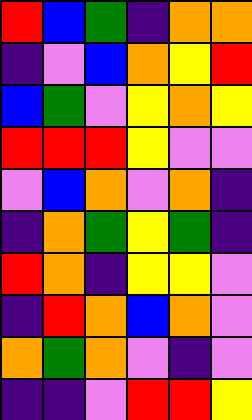[["red", "blue", "green", "indigo", "orange", "orange"], ["indigo", "violet", "blue", "orange", "yellow", "red"], ["blue", "green", "violet", "yellow", "orange", "yellow"], ["red", "red", "red", "yellow", "violet", "violet"], ["violet", "blue", "orange", "violet", "orange", "indigo"], ["indigo", "orange", "green", "yellow", "green", "indigo"], ["red", "orange", "indigo", "yellow", "yellow", "violet"], ["indigo", "red", "orange", "blue", "orange", "violet"], ["orange", "green", "orange", "violet", "indigo", "violet"], ["indigo", "indigo", "violet", "red", "red", "yellow"]]